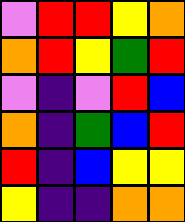[["violet", "red", "red", "yellow", "orange"], ["orange", "red", "yellow", "green", "red"], ["violet", "indigo", "violet", "red", "blue"], ["orange", "indigo", "green", "blue", "red"], ["red", "indigo", "blue", "yellow", "yellow"], ["yellow", "indigo", "indigo", "orange", "orange"]]